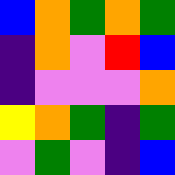[["blue", "orange", "green", "orange", "green"], ["indigo", "orange", "violet", "red", "blue"], ["indigo", "violet", "violet", "violet", "orange"], ["yellow", "orange", "green", "indigo", "green"], ["violet", "green", "violet", "indigo", "blue"]]